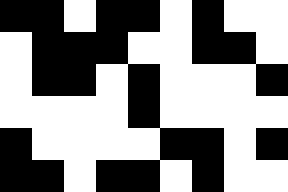[["black", "black", "white", "black", "black", "white", "black", "white", "white"], ["white", "black", "black", "black", "white", "white", "black", "black", "white"], ["white", "black", "black", "white", "black", "white", "white", "white", "black"], ["white", "white", "white", "white", "black", "white", "white", "white", "white"], ["black", "white", "white", "white", "white", "black", "black", "white", "black"], ["black", "black", "white", "black", "black", "white", "black", "white", "white"]]